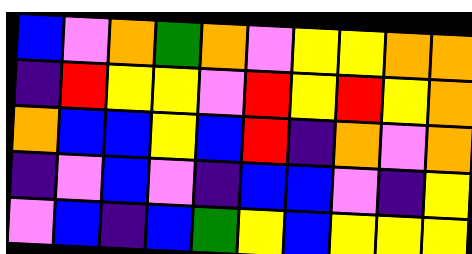[["blue", "violet", "orange", "green", "orange", "violet", "yellow", "yellow", "orange", "orange"], ["indigo", "red", "yellow", "yellow", "violet", "red", "yellow", "red", "yellow", "orange"], ["orange", "blue", "blue", "yellow", "blue", "red", "indigo", "orange", "violet", "orange"], ["indigo", "violet", "blue", "violet", "indigo", "blue", "blue", "violet", "indigo", "yellow"], ["violet", "blue", "indigo", "blue", "green", "yellow", "blue", "yellow", "yellow", "yellow"]]